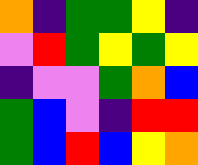[["orange", "indigo", "green", "green", "yellow", "indigo"], ["violet", "red", "green", "yellow", "green", "yellow"], ["indigo", "violet", "violet", "green", "orange", "blue"], ["green", "blue", "violet", "indigo", "red", "red"], ["green", "blue", "red", "blue", "yellow", "orange"]]